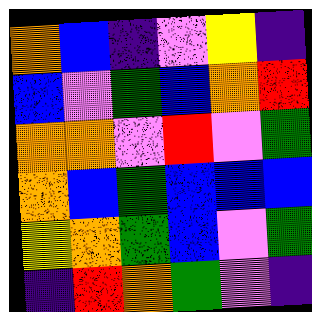[["orange", "blue", "indigo", "violet", "yellow", "indigo"], ["blue", "violet", "green", "blue", "orange", "red"], ["orange", "orange", "violet", "red", "violet", "green"], ["orange", "blue", "green", "blue", "blue", "blue"], ["yellow", "orange", "green", "blue", "violet", "green"], ["indigo", "red", "orange", "green", "violet", "indigo"]]